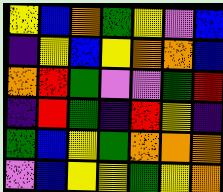[["yellow", "blue", "orange", "green", "yellow", "violet", "blue"], ["indigo", "yellow", "blue", "yellow", "orange", "orange", "blue"], ["orange", "red", "green", "violet", "violet", "green", "red"], ["indigo", "red", "green", "indigo", "red", "yellow", "indigo"], ["green", "blue", "yellow", "green", "orange", "orange", "orange"], ["violet", "blue", "yellow", "yellow", "green", "yellow", "orange"]]